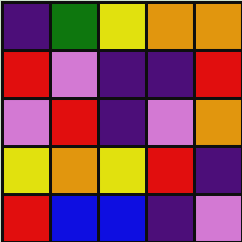[["indigo", "green", "yellow", "orange", "orange"], ["red", "violet", "indigo", "indigo", "red"], ["violet", "red", "indigo", "violet", "orange"], ["yellow", "orange", "yellow", "red", "indigo"], ["red", "blue", "blue", "indigo", "violet"]]